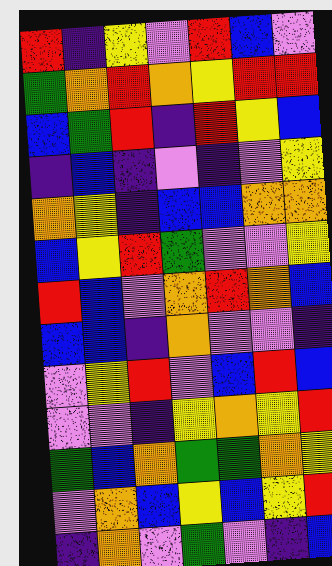[["red", "indigo", "yellow", "violet", "red", "blue", "violet"], ["green", "orange", "red", "orange", "yellow", "red", "red"], ["blue", "green", "red", "indigo", "red", "yellow", "blue"], ["indigo", "blue", "indigo", "violet", "indigo", "violet", "yellow"], ["orange", "yellow", "indigo", "blue", "blue", "orange", "orange"], ["blue", "yellow", "red", "green", "violet", "violet", "yellow"], ["red", "blue", "violet", "orange", "red", "orange", "blue"], ["blue", "blue", "indigo", "orange", "violet", "violet", "indigo"], ["violet", "yellow", "red", "violet", "blue", "red", "blue"], ["violet", "violet", "indigo", "yellow", "orange", "yellow", "red"], ["green", "blue", "orange", "green", "green", "orange", "yellow"], ["violet", "orange", "blue", "yellow", "blue", "yellow", "red"], ["indigo", "orange", "violet", "green", "violet", "indigo", "blue"]]